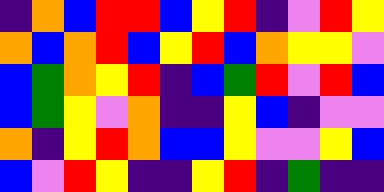[["indigo", "orange", "blue", "red", "red", "blue", "yellow", "red", "indigo", "violet", "red", "yellow"], ["orange", "blue", "orange", "red", "blue", "yellow", "red", "blue", "orange", "yellow", "yellow", "violet"], ["blue", "green", "orange", "yellow", "red", "indigo", "blue", "green", "red", "violet", "red", "blue"], ["blue", "green", "yellow", "violet", "orange", "indigo", "indigo", "yellow", "blue", "indigo", "violet", "violet"], ["orange", "indigo", "yellow", "red", "orange", "blue", "blue", "yellow", "violet", "violet", "yellow", "blue"], ["blue", "violet", "red", "yellow", "indigo", "indigo", "yellow", "red", "indigo", "green", "indigo", "indigo"]]